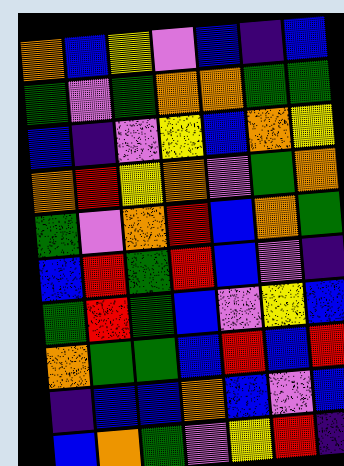[["orange", "blue", "yellow", "violet", "blue", "indigo", "blue"], ["green", "violet", "green", "orange", "orange", "green", "green"], ["blue", "indigo", "violet", "yellow", "blue", "orange", "yellow"], ["orange", "red", "yellow", "orange", "violet", "green", "orange"], ["green", "violet", "orange", "red", "blue", "orange", "green"], ["blue", "red", "green", "red", "blue", "violet", "indigo"], ["green", "red", "green", "blue", "violet", "yellow", "blue"], ["orange", "green", "green", "blue", "red", "blue", "red"], ["indigo", "blue", "blue", "orange", "blue", "violet", "blue"], ["blue", "orange", "green", "violet", "yellow", "red", "indigo"]]